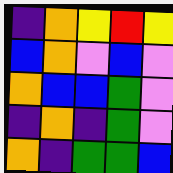[["indigo", "orange", "yellow", "red", "yellow"], ["blue", "orange", "violet", "blue", "violet"], ["orange", "blue", "blue", "green", "violet"], ["indigo", "orange", "indigo", "green", "violet"], ["orange", "indigo", "green", "green", "blue"]]